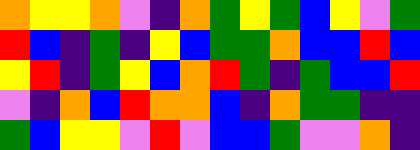[["orange", "yellow", "yellow", "orange", "violet", "indigo", "orange", "green", "yellow", "green", "blue", "yellow", "violet", "green"], ["red", "blue", "indigo", "green", "indigo", "yellow", "blue", "green", "green", "orange", "blue", "blue", "red", "blue"], ["yellow", "red", "indigo", "green", "yellow", "blue", "orange", "red", "green", "indigo", "green", "blue", "blue", "red"], ["violet", "indigo", "orange", "blue", "red", "orange", "orange", "blue", "indigo", "orange", "green", "green", "indigo", "indigo"], ["green", "blue", "yellow", "yellow", "violet", "red", "violet", "blue", "blue", "green", "violet", "violet", "orange", "indigo"]]